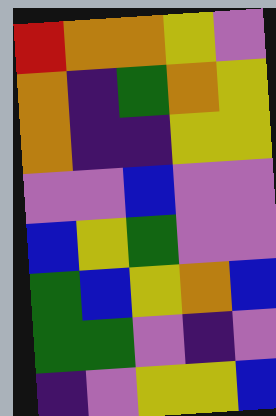[["red", "orange", "orange", "yellow", "violet"], ["orange", "indigo", "green", "orange", "yellow"], ["orange", "indigo", "indigo", "yellow", "yellow"], ["violet", "violet", "blue", "violet", "violet"], ["blue", "yellow", "green", "violet", "violet"], ["green", "blue", "yellow", "orange", "blue"], ["green", "green", "violet", "indigo", "violet"], ["indigo", "violet", "yellow", "yellow", "blue"]]